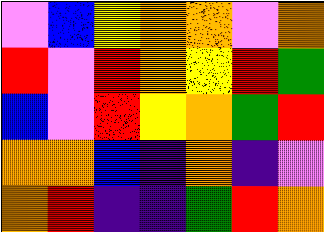[["violet", "blue", "yellow", "orange", "orange", "violet", "orange"], ["red", "violet", "red", "orange", "yellow", "red", "green"], ["blue", "violet", "red", "yellow", "orange", "green", "red"], ["orange", "orange", "blue", "indigo", "orange", "indigo", "violet"], ["orange", "red", "indigo", "indigo", "green", "red", "orange"]]